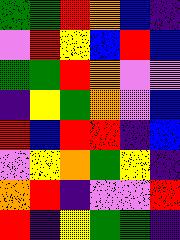[["green", "green", "red", "orange", "blue", "indigo"], ["violet", "red", "yellow", "blue", "red", "blue"], ["green", "green", "red", "orange", "violet", "violet"], ["indigo", "yellow", "green", "orange", "violet", "blue"], ["red", "blue", "red", "red", "indigo", "blue"], ["violet", "yellow", "orange", "green", "yellow", "indigo"], ["orange", "red", "indigo", "violet", "violet", "red"], ["red", "indigo", "yellow", "green", "green", "indigo"]]